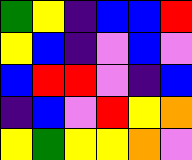[["green", "yellow", "indigo", "blue", "blue", "red"], ["yellow", "blue", "indigo", "violet", "blue", "violet"], ["blue", "red", "red", "violet", "indigo", "blue"], ["indigo", "blue", "violet", "red", "yellow", "orange"], ["yellow", "green", "yellow", "yellow", "orange", "violet"]]